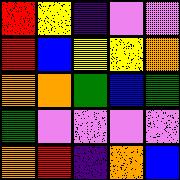[["red", "yellow", "indigo", "violet", "violet"], ["red", "blue", "yellow", "yellow", "orange"], ["orange", "orange", "green", "blue", "green"], ["green", "violet", "violet", "violet", "violet"], ["orange", "red", "indigo", "orange", "blue"]]